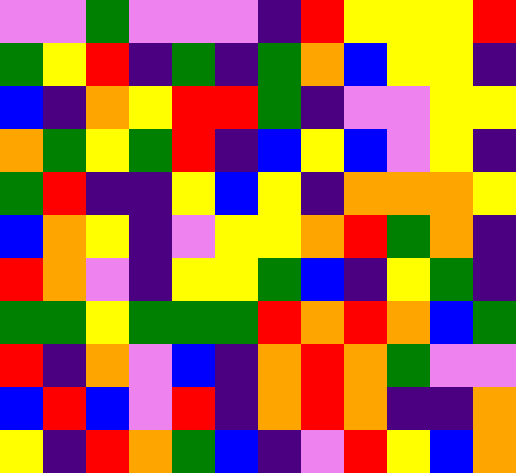[["violet", "violet", "green", "violet", "violet", "violet", "indigo", "red", "yellow", "yellow", "yellow", "red"], ["green", "yellow", "red", "indigo", "green", "indigo", "green", "orange", "blue", "yellow", "yellow", "indigo"], ["blue", "indigo", "orange", "yellow", "red", "red", "green", "indigo", "violet", "violet", "yellow", "yellow"], ["orange", "green", "yellow", "green", "red", "indigo", "blue", "yellow", "blue", "violet", "yellow", "indigo"], ["green", "red", "indigo", "indigo", "yellow", "blue", "yellow", "indigo", "orange", "orange", "orange", "yellow"], ["blue", "orange", "yellow", "indigo", "violet", "yellow", "yellow", "orange", "red", "green", "orange", "indigo"], ["red", "orange", "violet", "indigo", "yellow", "yellow", "green", "blue", "indigo", "yellow", "green", "indigo"], ["green", "green", "yellow", "green", "green", "green", "red", "orange", "red", "orange", "blue", "green"], ["red", "indigo", "orange", "violet", "blue", "indigo", "orange", "red", "orange", "green", "violet", "violet"], ["blue", "red", "blue", "violet", "red", "indigo", "orange", "red", "orange", "indigo", "indigo", "orange"], ["yellow", "indigo", "red", "orange", "green", "blue", "indigo", "violet", "red", "yellow", "blue", "orange"]]